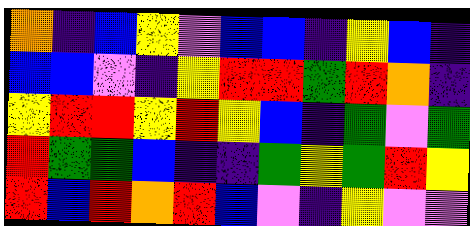[["orange", "indigo", "blue", "yellow", "violet", "blue", "blue", "indigo", "yellow", "blue", "indigo"], ["blue", "blue", "violet", "indigo", "yellow", "red", "red", "green", "red", "orange", "indigo"], ["yellow", "red", "red", "yellow", "red", "yellow", "blue", "indigo", "green", "violet", "green"], ["red", "green", "green", "blue", "indigo", "indigo", "green", "yellow", "green", "red", "yellow"], ["red", "blue", "red", "orange", "red", "blue", "violet", "indigo", "yellow", "violet", "violet"]]